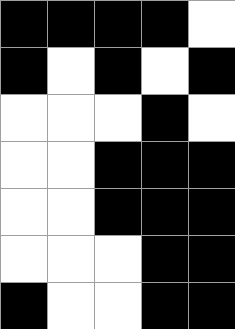[["black", "black", "black", "black", "white"], ["black", "white", "black", "white", "black"], ["white", "white", "white", "black", "white"], ["white", "white", "black", "black", "black"], ["white", "white", "black", "black", "black"], ["white", "white", "white", "black", "black"], ["black", "white", "white", "black", "black"]]